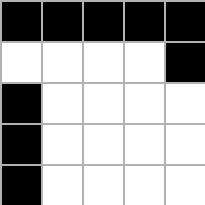[["black", "black", "black", "black", "black"], ["white", "white", "white", "white", "black"], ["black", "white", "white", "white", "white"], ["black", "white", "white", "white", "white"], ["black", "white", "white", "white", "white"]]